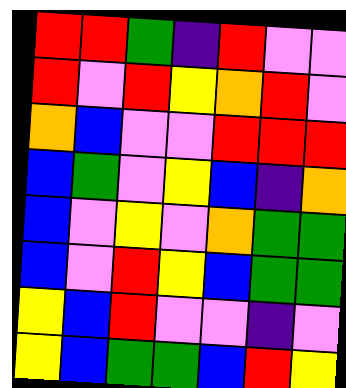[["red", "red", "green", "indigo", "red", "violet", "violet"], ["red", "violet", "red", "yellow", "orange", "red", "violet"], ["orange", "blue", "violet", "violet", "red", "red", "red"], ["blue", "green", "violet", "yellow", "blue", "indigo", "orange"], ["blue", "violet", "yellow", "violet", "orange", "green", "green"], ["blue", "violet", "red", "yellow", "blue", "green", "green"], ["yellow", "blue", "red", "violet", "violet", "indigo", "violet"], ["yellow", "blue", "green", "green", "blue", "red", "yellow"]]